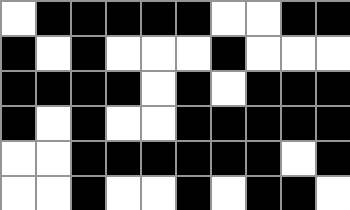[["white", "black", "black", "black", "black", "black", "white", "white", "black", "black"], ["black", "white", "black", "white", "white", "white", "black", "white", "white", "white"], ["black", "black", "black", "black", "white", "black", "white", "black", "black", "black"], ["black", "white", "black", "white", "white", "black", "black", "black", "black", "black"], ["white", "white", "black", "black", "black", "black", "black", "black", "white", "black"], ["white", "white", "black", "white", "white", "black", "white", "black", "black", "white"]]